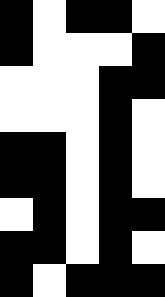[["black", "white", "black", "black", "white"], ["black", "white", "white", "white", "black"], ["white", "white", "white", "black", "black"], ["white", "white", "white", "black", "white"], ["black", "black", "white", "black", "white"], ["black", "black", "white", "black", "white"], ["white", "black", "white", "black", "black"], ["black", "black", "white", "black", "white"], ["black", "white", "black", "black", "black"]]